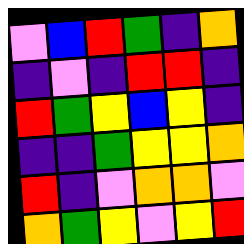[["violet", "blue", "red", "green", "indigo", "orange"], ["indigo", "violet", "indigo", "red", "red", "indigo"], ["red", "green", "yellow", "blue", "yellow", "indigo"], ["indigo", "indigo", "green", "yellow", "yellow", "orange"], ["red", "indigo", "violet", "orange", "orange", "violet"], ["orange", "green", "yellow", "violet", "yellow", "red"]]